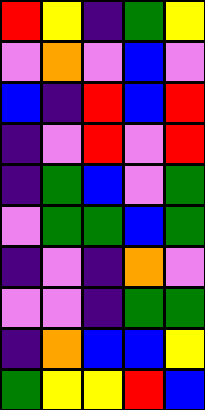[["red", "yellow", "indigo", "green", "yellow"], ["violet", "orange", "violet", "blue", "violet"], ["blue", "indigo", "red", "blue", "red"], ["indigo", "violet", "red", "violet", "red"], ["indigo", "green", "blue", "violet", "green"], ["violet", "green", "green", "blue", "green"], ["indigo", "violet", "indigo", "orange", "violet"], ["violet", "violet", "indigo", "green", "green"], ["indigo", "orange", "blue", "blue", "yellow"], ["green", "yellow", "yellow", "red", "blue"]]